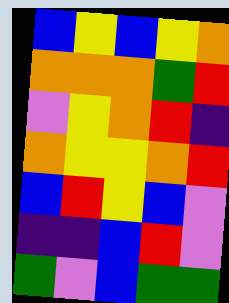[["blue", "yellow", "blue", "yellow", "orange"], ["orange", "orange", "orange", "green", "red"], ["violet", "yellow", "orange", "red", "indigo"], ["orange", "yellow", "yellow", "orange", "red"], ["blue", "red", "yellow", "blue", "violet"], ["indigo", "indigo", "blue", "red", "violet"], ["green", "violet", "blue", "green", "green"]]